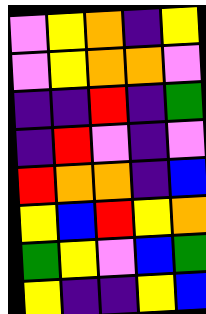[["violet", "yellow", "orange", "indigo", "yellow"], ["violet", "yellow", "orange", "orange", "violet"], ["indigo", "indigo", "red", "indigo", "green"], ["indigo", "red", "violet", "indigo", "violet"], ["red", "orange", "orange", "indigo", "blue"], ["yellow", "blue", "red", "yellow", "orange"], ["green", "yellow", "violet", "blue", "green"], ["yellow", "indigo", "indigo", "yellow", "blue"]]